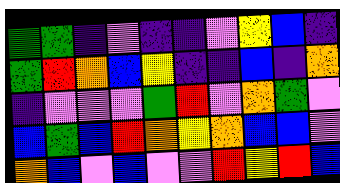[["green", "green", "indigo", "violet", "indigo", "indigo", "violet", "yellow", "blue", "indigo"], ["green", "red", "orange", "blue", "yellow", "indigo", "indigo", "blue", "indigo", "orange"], ["indigo", "violet", "violet", "violet", "green", "red", "violet", "orange", "green", "violet"], ["blue", "green", "blue", "red", "orange", "yellow", "orange", "blue", "blue", "violet"], ["orange", "blue", "violet", "blue", "violet", "violet", "red", "yellow", "red", "blue"]]